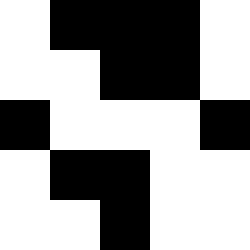[["white", "black", "black", "black", "white"], ["white", "white", "black", "black", "white"], ["black", "white", "white", "white", "black"], ["white", "black", "black", "white", "white"], ["white", "white", "black", "white", "white"]]